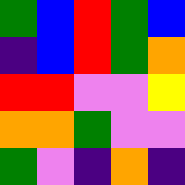[["green", "blue", "red", "green", "blue"], ["indigo", "blue", "red", "green", "orange"], ["red", "red", "violet", "violet", "yellow"], ["orange", "orange", "green", "violet", "violet"], ["green", "violet", "indigo", "orange", "indigo"]]